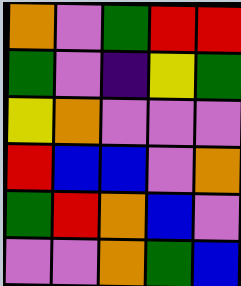[["orange", "violet", "green", "red", "red"], ["green", "violet", "indigo", "yellow", "green"], ["yellow", "orange", "violet", "violet", "violet"], ["red", "blue", "blue", "violet", "orange"], ["green", "red", "orange", "blue", "violet"], ["violet", "violet", "orange", "green", "blue"]]